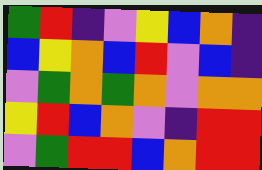[["green", "red", "indigo", "violet", "yellow", "blue", "orange", "indigo"], ["blue", "yellow", "orange", "blue", "red", "violet", "blue", "indigo"], ["violet", "green", "orange", "green", "orange", "violet", "orange", "orange"], ["yellow", "red", "blue", "orange", "violet", "indigo", "red", "red"], ["violet", "green", "red", "red", "blue", "orange", "red", "red"]]